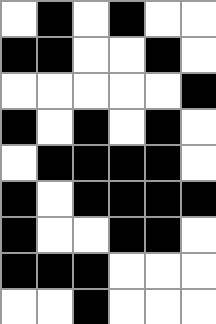[["white", "black", "white", "black", "white", "white"], ["black", "black", "white", "white", "black", "white"], ["white", "white", "white", "white", "white", "black"], ["black", "white", "black", "white", "black", "white"], ["white", "black", "black", "black", "black", "white"], ["black", "white", "black", "black", "black", "black"], ["black", "white", "white", "black", "black", "white"], ["black", "black", "black", "white", "white", "white"], ["white", "white", "black", "white", "white", "white"]]